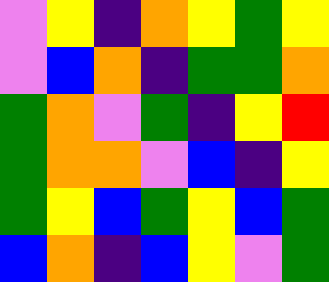[["violet", "yellow", "indigo", "orange", "yellow", "green", "yellow"], ["violet", "blue", "orange", "indigo", "green", "green", "orange"], ["green", "orange", "violet", "green", "indigo", "yellow", "red"], ["green", "orange", "orange", "violet", "blue", "indigo", "yellow"], ["green", "yellow", "blue", "green", "yellow", "blue", "green"], ["blue", "orange", "indigo", "blue", "yellow", "violet", "green"]]